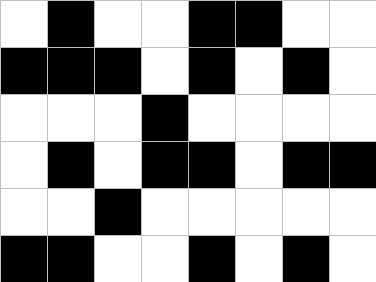[["white", "black", "white", "white", "black", "black", "white", "white"], ["black", "black", "black", "white", "black", "white", "black", "white"], ["white", "white", "white", "black", "white", "white", "white", "white"], ["white", "black", "white", "black", "black", "white", "black", "black"], ["white", "white", "black", "white", "white", "white", "white", "white"], ["black", "black", "white", "white", "black", "white", "black", "white"]]